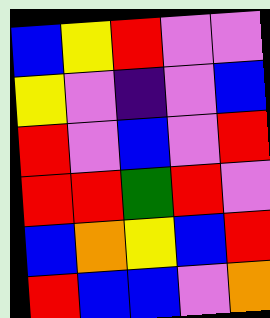[["blue", "yellow", "red", "violet", "violet"], ["yellow", "violet", "indigo", "violet", "blue"], ["red", "violet", "blue", "violet", "red"], ["red", "red", "green", "red", "violet"], ["blue", "orange", "yellow", "blue", "red"], ["red", "blue", "blue", "violet", "orange"]]